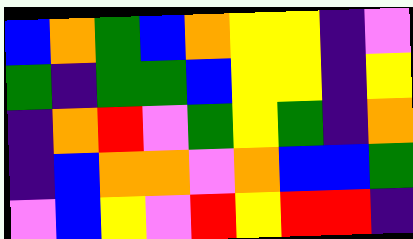[["blue", "orange", "green", "blue", "orange", "yellow", "yellow", "indigo", "violet"], ["green", "indigo", "green", "green", "blue", "yellow", "yellow", "indigo", "yellow"], ["indigo", "orange", "red", "violet", "green", "yellow", "green", "indigo", "orange"], ["indigo", "blue", "orange", "orange", "violet", "orange", "blue", "blue", "green"], ["violet", "blue", "yellow", "violet", "red", "yellow", "red", "red", "indigo"]]